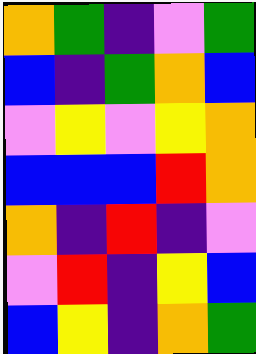[["orange", "green", "indigo", "violet", "green"], ["blue", "indigo", "green", "orange", "blue"], ["violet", "yellow", "violet", "yellow", "orange"], ["blue", "blue", "blue", "red", "orange"], ["orange", "indigo", "red", "indigo", "violet"], ["violet", "red", "indigo", "yellow", "blue"], ["blue", "yellow", "indigo", "orange", "green"]]